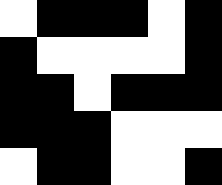[["white", "black", "black", "black", "white", "black"], ["black", "white", "white", "white", "white", "black"], ["black", "black", "white", "black", "black", "black"], ["black", "black", "black", "white", "white", "white"], ["white", "black", "black", "white", "white", "black"]]